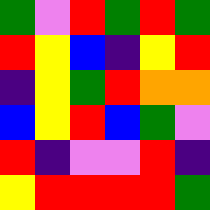[["green", "violet", "red", "green", "red", "green"], ["red", "yellow", "blue", "indigo", "yellow", "red"], ["indigo", "yellow", "green", "red", "orange", "orange"], ["blue", "yellow", "red", "blue", "green", "violet"], ["red", "indigo", "violet", "violet", "red", "indigo"], ["yellow", "red", "red", "red", "red", "green"]]